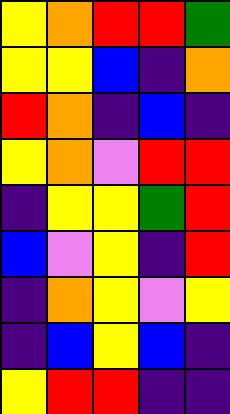[["yellow", "orange", "red", "red", "green"], ["yellow", "yellow", "blue", "indigo", "orange"], ["red", "orange", "indigo", "blue", "indigo"], ["yellow", "orange", "violet", "red", "red"], ["indigo", "yellow", "yellow", "green", "red"], ["blue", "violet", "yellow", "indigo", "red"], ["indigo", "orange", "yellow", "violet", "yellow"], ["indigo", "blue", "yellow", "blue", "indigo"], ["yellow", "red", "red", "indigo", "indigo"]]